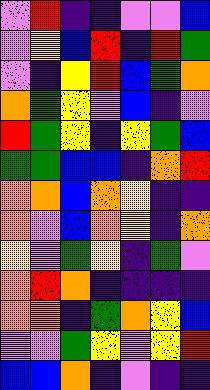[["violet", "red", "indigo", "indigo", "violet", "violet", "blue"], ["violet", "yellow", "blue", "red", "indigo", "red", "green"], ["violet", "indigo", "yellow", "red", "blue", "green", "orange"], ["orange", "green", "yellow", "violet", "blue", "indigo", "violet"], ["red", "green", "yellow", "indigo", "yellow", "green", "blue"], ["green", "green", "blue", "blue", "indigo", "orange", "red"], ["orange", "orange", "blue", "orange", "yellow", "indigo", "indigo"], ["orange", "violet", "blue", "orange", "yellow", "indigo", "orange"], ["yellow", "violet", "green", "yellow", "indigo", "green", "violet"], ["orange", "red", "orange", "indigo", "indigo", "indigo", "indigo"], ["orange", "orange", "indigo", "green", "orange", "yellow", "blue"], ["violet", "violet", "green", "yellow", "violet", "yellow", "red"], ["blue", "blue", "orange", "indigo", "violet", "indigo", "indigo"]]